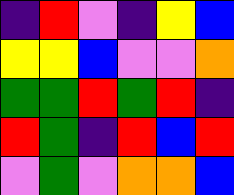[["indigo", "red", "violet", "indigo", "yellow", "blue"], ["yellow", "yellow", "blue", "violet", "violet", "orange"], ["green", "green", "red", "green", "red", "indigo"], ["red", "green", "indigo", "red", "blue", "red"], ["violet", "green", "violet", "orange", "orange", "blue"]]